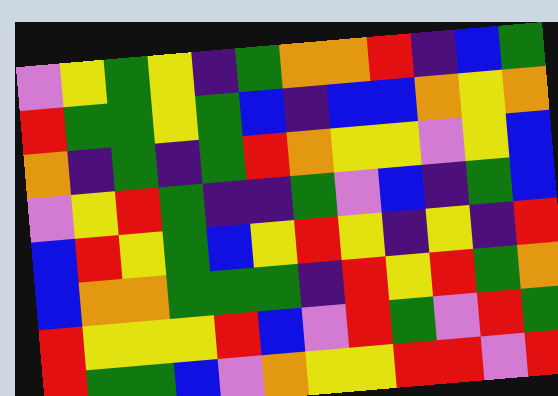[["violet", "yellow", "green", "yellow", "indigo", "green", "orange", "orange", "red", "indigo", "blue", "green"], ["red", "green", "green", "yellow", "green", "blue", "indigo", "blue", "blue", "orange", "yellow", "orange"], ["orange", "indigo", "green", "indigo", "green", "red", "orange", "yellow", "yellow", "violet", "yellow", "blue"], ["violet", "yellow", "red", "green", "indigo", "indigo", "green", "violet", "blue", "indigo", "green", "blue"], ["blue", "red", "yellow", "green", "blue", "yellow", "red", "yellow", "indigo", "yellow", "indigo", "red"], ["blue", "orange", "orange", "green", "green", "green", "indigo", "red", "yellow", "red", "green", "orange"], ["red", "yellow", "yellow", "yellow", "red", "blue", "violet", "red", "green", "violet", "red", "green"], ["red", "green", "green", "blue", "violet", "orange", "yellow", "yellow", "red", "red", "violet", "red"]]